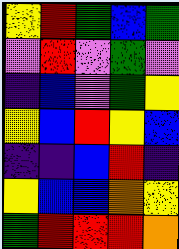[["yellow", "red", "green", "blue", "green"], ["violet", "red", "violet", "green", "violet"], ["indigo", "blue", "violet", "green", "yellow"], ["yellow", "blue", "red", "yellow", "blue"], ["indigo", "indigo", "blue", "red", "indigo"], ["yellow", "blue", "blue", "orange", "yellow"], ["green", "red", "red", "red", "orange"]]